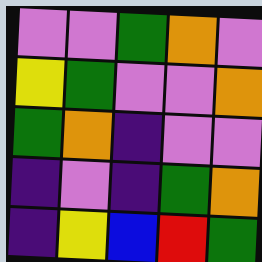[["violet", "violet", "green", "orange", "violet"], ["yellow", "green", "violet", "violet", "orange"], ["green", "orange", "indigo", "violet", "violet"], ["indigo", "violet", "indigo", "green", "orange"], ["indigo", "yellow", "blue", "red", "green"]]